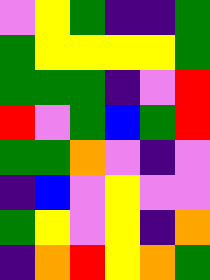[["violet", "yellow", "green", "indigo", "indigo", "green"], ["green", "yellow", "yellow", "yellow", "yellow", "green"], ["green", "green", "green", "indigo", "violet", "red"], ["red", "violet", "green", "blue", "green", "red"], ["green", "green", "orange", "violet", "indigo", "violet"], ["indigo", "blue", "violet", "yellow", "violet", "violet"], ["green", "yellow", "violet", "yellow", "indigo", "orange"], ["indigo", "orange", "red", "yellow", "orange", "green"]]